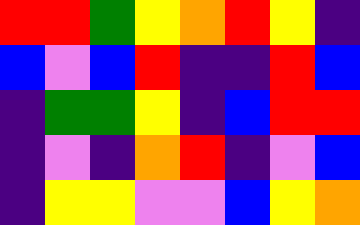[["red", "red", "green", "yellow", "orange", "red", "yellow", "indigo"], ["blue", "violet", "blue", "red", "indigo", "indigo", "red", "blue"], ["indigo", "green", "green", "yellow", "indigo", "blue", "red", "red"], ["indigo", "violet", "indigo", "orange", "red", "indigo", "violet", "blue"], ["indigo", "yellow", "yellow", "violet", "violet", "blue", "yellow", "orange"]]